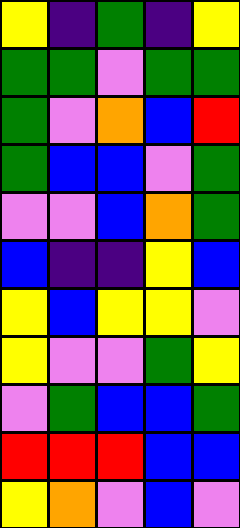[["yellow", "indigo", "green", "indigo", "yellow"], ["green", "green", "violet", "green", "green"], ["green", "violet", "orange", "blue", "red"], ["green", "blue", "blue", "violet", "green"], ["violet", "violet", "blue", "orange", "green"], ["blue", "indigo", "indigo", "yellow", "blue"], ["yellow", "blue", "yellow", "yellow", "violet"], ["yellow", "violet", "violet", "green", "yellow"], ["violet", "green", "blue", "blue", "green"], ["red", "red", "red", "blue", "blue"], ["yellow", "orange", "violet", "blue", "violet"]]